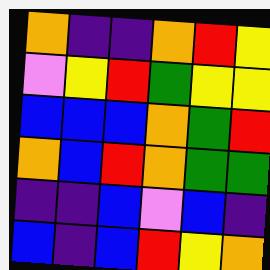[["orange", "indigo", "indigo", "orange", "red", "yellow"], ["violet", "yellow", "red", "green", "yellow", "yellow"], ["blue", "blue", "blue", "orange", "green", "red"], ["orange", "blue", "red", "orange", "green", "green"], ["indigo", "indigo", "blue", "violet", "blue", "indigo"], ["blue", "indigo", "blue", "red", "yellow", "orange"]]